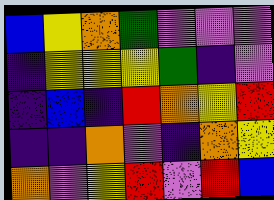[["blue", "yellow", "orange", "green", "violet", "violet", "violet"], ["indigo", "yellow", "yellow", "yellow", "green", "indigo", "violet"], ["indigo", "blue", "indigo", "red", "orange", "yellow", "red"], ["indigo", "indigo", "orange", "violet", "indigo", "orange", "yellow"], ["orange", "violet", "yellow", "red", "violet", "red", "blue"]]